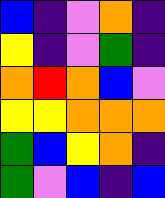[["blue", "indigo", "violet", "orange", "indigo"], ["yellow", "indigo", "violet", "green", "indigo"], ["orange", "red", "orange", "blue", "violet"], ["yellow", "yellow", "orange", "orange", "orange"], ["green", "blue", "yellow", "orange", "indigo"], ["green", "violet", "blue", "indigo", "blue"]]